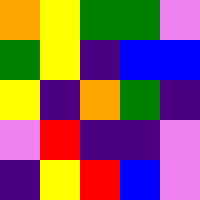[["orange", "yellow", "green", "green", "violet"], ["green", "yellow", "indigo", "blue", "blue"], ["yellow", "indigo", "orange", "green", "indigo"], ["violet", "red", "indigo", "indigo", "violet"], ["indigo", "yellow", "red", "blue", "violet"]]